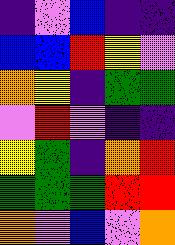[["indigo", "violet", "blue", "indigo", "indigo"], ["blue", "blue", "red", "yellow", "violet"], ["orange", "yellow", "indigo", "green", "green"], ["violet", "red", "violet", "indigo", "indigo"], ["yellow", "green", "indigo", "orange", "red"], ["green", "green", "green", "red", "red"], ["orange", "violet", "blue", "violet", "orange"]]